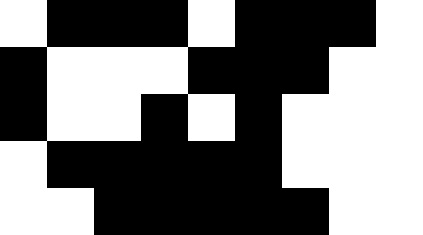[["white", "black", "black", "black", "white", "black", "black", "black", "white"], ["black", "white", "white", "white", "black", "black", "black", "white", "white"], ["black", "white", "white", "black", "white", "black", "white", "white", "white"], ["white", "black", "black", "black", "black", "black", "white", "white", "white"], ["white", "white", "black", "black", "black", "black", "black", "white", "white"]]